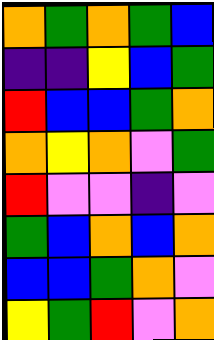[["orange", "green", "orange", "green", "blue"], ["indigo", "indigo", "yellow", "blue", "green"], ["red", "blue", "blue", "green", "orange"], ["orange", "yellow", "orange", "violet", "green"], ["red", "violet", "violet", "indigo", "violet"], ["green", "blue", "orange", "blue", "orange"], ["blue", "blue", "green", "orange", "violet"], ["yellow", "green", "red", "violet", "orange"]]